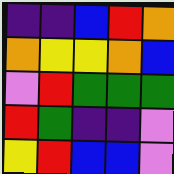[["indigo", "indigo", "blue", "red", "orange"], ["orange", "yellow", "yellow", "orange", "blue"], ["violet", "red", "green", "green", "green"], ["red", "green", "indigo", "indigo", "violet"], ["yellow", "red", "blue", "blue", "violet"]]